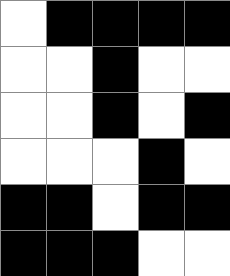[["white", "black", "black", "black", "black"], ["white", "white", "black", "white", "white"], ["white", "white", "black", "white", "black"], ["white", "white", "white", "black", "white"], ["black", "black", "white", "black", "black"], ["black", "black", "black", "white", "white"]]